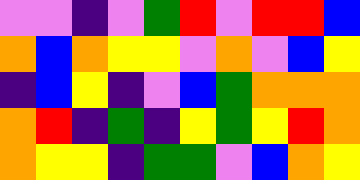[["violet", "violet", "indigo", "violet", "green", "red", "violet", "red", "red", "blue"], ["orange", "blue", "orange", "yellow", "yellow", "violet", "orange", "violet", "blue", "yellow"], ["indigo", "blue", "yellow", "indigo", "violet", "blue", "green", "orange", "orange", "orange"], ["orange", "red", "indigo", "green", "indigo", "yellow", "green", "yellow", "red", "orange"], ["orange", "yellow", "yellow", "indigo", "green", "green", "violet", "blue", "orange", "yellow"]]